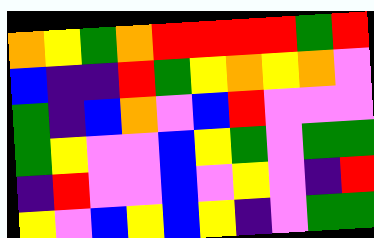[["orange", "yellow", "green", "orange", "red", "red", "red", "red", "green", "red"], ["blue", "indigo", "indigo", "red", "green", "yellow", "orange", "yellow", "orange", "violet"], ["green", "indigo", "blue", "orange", "violet", "blue", "red", "violet", "violet", "violet"], ["green", "yellow", "violet", "violet", "blue", "yellow", "green", "violet", "green", "green"], ["indigo", "red", "violet", "violet", "blue", "violet", "yellow", "violet", "indigo", "red"], ["yellow", "violet", "blue", "yellow", "blue", "yellow", "indigo", "violet", "green", "green"]]